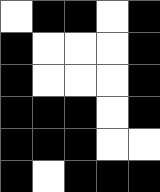[["white", "black", "black", "white", "black"], ["black", "white", "white", "white", "black"], ["black", "white", "white", "white", "black"], ["black", "black", "black", "white", "black"], ["black", "black", "black", "white", "white"], ["black", "white", "black", "black", "black"]]